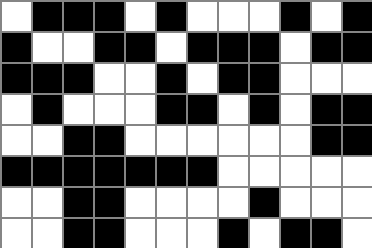[["white", "black", "black", "black", "white", "black", "white", "white", "white", "black", "white", "black"], ["black", "white", "white", "black", "black", "white", "black", "black", "black", "white", "black", "black"], ["black", "black", "black", "white", "white", "black", "white", "black", "black", "white", "white", "white"], ["white", "black", "white", "white", "white", "black", "black", "white", "black", "white", "black", "black"], ["white", "white", "black", "black", "white", "white", "white", "white", "white", "white", "black", "black"], ["black", "black", "black", "black", "black", "black", "black", "white", "white", "white", "white", "white"], ["white", "white", "black", "black", "white", "white", "white", "white", "black", "white", "white", "white"], ["white", "white", "black", "black", "white", "white", "white", "black", "white", "black", "black", "white"]]